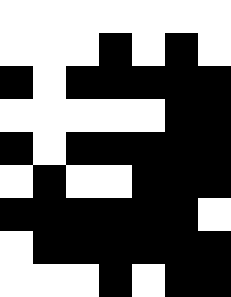[["white", "white", "white", "white", "white", "white", "white"], ["white", "white", "white", "black", "white", "black", "white"], ["black", "white", "black", "black", "black", "black", "black"], ["white", "white", "white", "white", "white", "black", "black"], ["black", "white", "black", "black", "black", "black", "black"], ["white", "black", "white", "white", "black", "black", "black"], ["black", "black", "black", "black", "black", "black", "white"], ["white", "black", "black", "black", "black", "black", "black"], ["white", "white", "white", "black", "white", "black", "black"]]